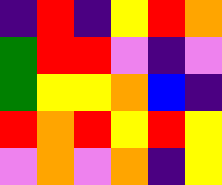[["indigo", "red", "indigo", "yellow", "red", "orange"], ["green", "red", "red", "violet", "indigo", "violet"], ["green", "yellow", "yellow", "orange", "blue", "indigo"], ["red", "orange", "red", "yellow", "red", "yellow"], ["violet", "orange", "violet", "orange", "indigo", "yellow"]]